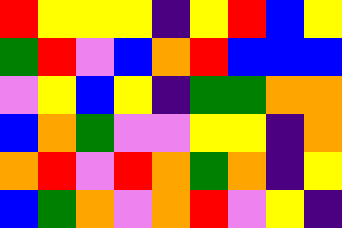[["red", "yellow", "yellow", "yellow", "indigo", "yellow", "red", "blue", "yellow"], ["green", "red", "violet", "blue", "orange", "red", "blue", "blue", "blue"], ["violet", "yellow", "blue", "yellow", "indigo", "green", "green", "orange", "orange"], ["blue", "orange", "green", "violet", "violet", "yellow", "yellow", "indigo", "orange"], ["orange", "red", "violet", "red", "orange", "green", "orange", "indigo", "yellow"], ["blue", "green", "orange", "violet", "orange", "red", "violet", "yellow", "indigo"]]